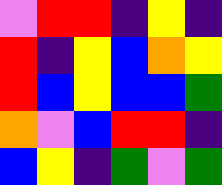[["violet", "red", "red", "indigo", "yellow", "indigo"], ["red", "indigo", "yellow", "blue", "orange", "yellow"], ["red", "blue", "yellow", "blue", "blue", "green"], ["orange", "violet", "blue", "red", "red", "indigo"], ["blue", "yellow", "indigo", "green", "violet", "green"]]